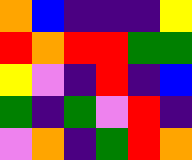[["orange", "blue", "indigo", "indigo", "indigo", "yellow"], ["red", "orange", "red", "red", "green", "green"], ["yellow", "violet", "indigo", "red", "indigo", "blue"], ["green", "indigo", "green", "violet", "red", "indigo"], ["violet", "orange", "indigo", "green", "red", "orange"]]